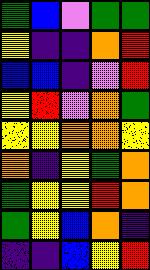[["green", "blue", "violet", "green", "green"], ["yellow", "indigo", "indigo", "orange", "red"], ["blue", "blue", "indigo", "violet", "red"], ["yellow", "red", "violet", "orange", "green"], ["yellow", "yellow", "orange", "orange", "yellow"], ["orange", "indigo", "yellow", "green", "orange"], ["green", "yellow", "yellow", "red", "orange"], ["green", "yellow", "blue", "orange", "indigo"], ["indigo", "indigo", "blue", "yellow", "red"]]